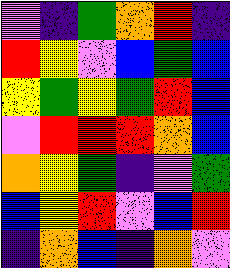[["violet", "indigo", "green", "orange", "red", "indigo"], ["red", "yellow", "violet", "blue", "green", "blue"], ["yellow", "green", "yellow", "green", "red", "blue"], ["violet", "red", "red", "red", "orange", "blue"], ["orange", "yellow", "green", "indigo", "violet", "green"], ["blue", "yellow", "red", "violet", "blue", "red"], ["indigo", "orange", "blue", "indigo", "orange", "violet"]]